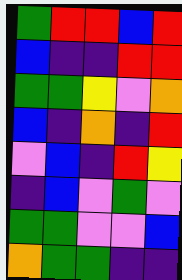[["green", "red", "red", "blue", "red"], ["blue", "indigo", "indigo", "red", "red"], ["green", "green", "yellow", "violet", "orange"], ["blue", "indigo", "orange", "indigo", "red"], ["violet", "blue", "indigo", "red", "yellow"], ["indigo", "blue", "violet", "green", "violet"], ["green", "green", "violet", "violet", "blue"], ["orange", "green", "green", "indigo", "indigo"]]